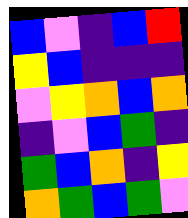[["blue", "violet", "indigo", "blue", "red"], ["yellow", "blue", "indigo", "indigo", "indigo"], ["violet", "yellow", "orange", "blue", "orange"], ["indigo", "violet", "blue", "green", "indigo"], ["green", "blue", "orange", "indigo", "yellow"], ["orange", "green", "blue", "green", "violet"]]